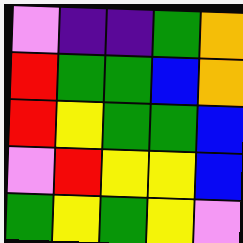[["violet", "indigo", "indigo", "green", "orange"], ["red", "green", "green", "blue", "orange"], ["red", "yellow", "green", "green", "blue"], ["violet", "red", "yellow", "yellow", "blue"], ["green", "yellow", "green", "yellow", "violet"]]